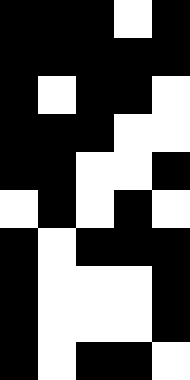[["black", "black", "black", "white", "black"], ["black", "black", "black", "black", "black"], ["black", "white", "black", "black", "white"], ["black", "black", "black", "white", "white"], ["black", "black", "white", "white", "black"], ["white", "black", "white", "black", "white"], ["black", "white", "black", "black", "black"], ["black", "white", "white", "white", "black"], ["black", "white", "white", "white", "black"], ["black", "white", "black", "black", "white"]]